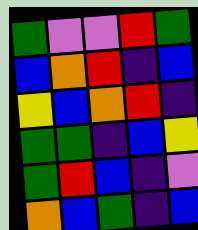[["green", "violet", "violet", "red", "green"], ["blue", "orange", "red", "indigo", "blue"], ["yellow", "blue", "orange", "red", "indigo"], ["green", "green", "indigo", "blue", "yellow"], ["green", "red", "blue", "indigo", "violet"], ["orange", "blue", "green", "indigo", "blue"]]